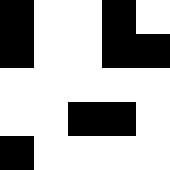[["black", "white", "white", "black", "white"], ["black", "white", "white", "black", "black"], ["white", "white", "white", "white", "white"], ["white", "white", "black", "black", "white"], ["black", "white", "white", "white", "white"]]